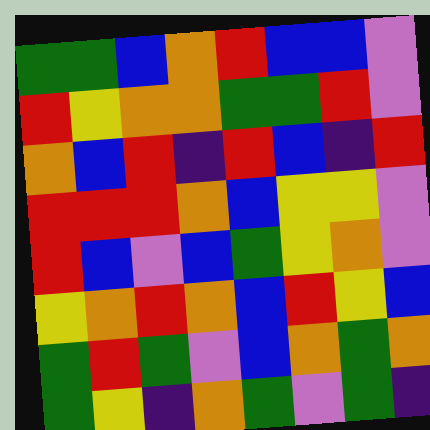[["green", "green", "blue", "orange", "red", "blue", "blue", "violet"], ["red", "yellow", "orange", "orange", "green", "green", "red", "violet"], ["orange", "blue", "red", "indigo", "red", "blue", "indigo", "red"], ["red", "red", "red", "orange", "blue", "yellow", "yellow", "violet"], ["red", "blue", "violet", "blue", "green", "yellow", "orange", "violet"], ["yellow", "orange", "red", "orange", "blue", "red", "yellow", "blue"], ["green", "red", "green", "violet", "blue", "orange", "green", "orange"], ["green", "yellow", "indigo", "orange", "green", "violet", "green", "indigo"]]